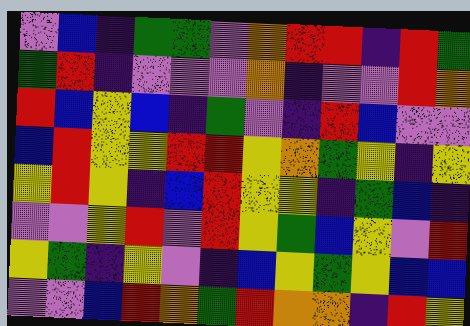[["violet", "blue", "indigo", "green", "green", "violet", "orange", "red", "red", "indigo", "red", "green"], ["green", "red", "indigo", "violet", "violet", "violet", "orange", "indigo", "violet", "violet", "red", "orange"], ["red", "blue", "yellow", "blue", "indigo", "green", "violet", "indigo", "red", "blue", "violet", "violet"], ["blue", "red", "yellow", "yellow", "red", "red", "yellow", "orange", "green", "yellow", "indigo", "yellow"], ["yellow", "red", "yellow", "indigo", "blue", "red", "yellow", "yellow", "indigo", "green", "blue", "indigo"], ["violet", "violet", "yellow", "red", "violet", "red", "yellow", "green", "blue", "yellow", "violet", "red"], ["yellow", "green", "indigo", "yellow", "violet", "indigo", "blue", "yellow", "green", "yellow", "blue", "blue"], ["violet", "violet", "blue", "red", "orange", "green", "red", "orange", "orange", "indigo", "red", "yellow"]]